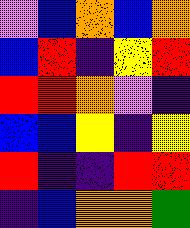[["violet", "blue", "orange", "blue", "orange"], ["blue", "red", "indigo", "yellow", "red"], ["red", "red", "orange", "violet", "indigo"], ["blue", "blue", "yellow", "indigo", "yellow"], ["red", "indigo", "indigo", "red", "red"], ["indigo", "blue", "orange", "orange", "green"]]